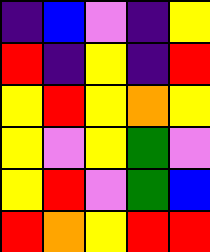[["indigo", "blue", "violet", "indigo", "yellow"], ["red", "indigo", "yellow", "indigo", "red"], ["yellow", "red", "yellow", "orange", "yellow"], ["yellow", "violet", "yellow", "green", "violet"], ["yellow", "red", "violet", "green", "blue"], ["red", "orange", "yellow", "red", "red"]]